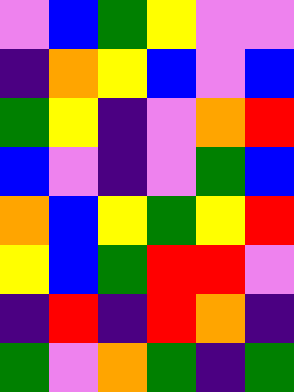[["violet", "blue", "green", "yellow", "violet", "violet"], ["indigo", "orange", "yellow", "blue", "violet", "blue"], ["green", "yellow", "indigo", "violet", "orange", "red"], ["blue", "violet", "indigo", "violet", "green", "blue"], ["orange", "blue", "yellow", "green", "yellow", "red"], ["yellow", "blue", "green", "red", "red", "violet"], ["indigo", "red", "indigo", "red", "orange", "indigo"], ["green", "violet", "orange", "green", "indigo", "green"]]